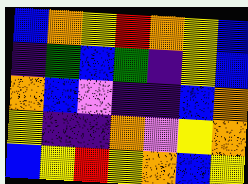[["blue", "orange", "yellow", "red", "orange", "yellow", "blue"], ["indigo", "green", "blue", "green", "indigo", "yellow", "blue"], ["orange", "blue", "violet", "indigo", "indigo", "blue", "orange"], ["yellow", "indigo", "indigo", "orange", "violet", "yellow", "orange"], ["blue", "yellow", "red", "yellow", "orange", "blue", "yellow"]]